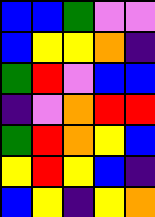[["blue", "blue", "green", "violet", "violet"], ["blue", "yellow", "yellow", "orange", "indigo"], ["green", "red", "violet", "blue", "blue"], ["indigo", "violet", "orange", "red", "red"], ["green", "red", "orange", "yellow", "blue"], ["yellow", "red", "yellow", "blue", "indigo"], ["blue", "yellow", "indigo", "yellow", "orange"]]